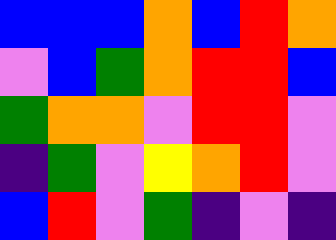[["blue", "blue", "blue", "orange", "blue", "red", "orange"], ["violet", "blue", "green", "orange", "red", "red", "blue"], ["green", "orange", "orange", "violet", "red", "red", "violet"], ["indigo", "green", "violet", "yellow", "orange", "red", "violet"], ["blue", "red", "violet", "green", "indigo", "violet", "indigo"]]